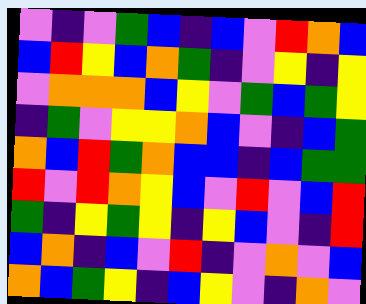[["violet", "indigo", "violet", "green", "blue", "indigo", "blue", "violet", "red", "orange", "blue"], ["blue", "red", "yellow", "blue", "orange", "green", "indigo", "violet", "yellow", "indigo", "yellow"], ["violet", "orange", "orange", "orange", "blue", "yellow", "violet", "green", "blue", "green", "yellow"], ["indigo", "green", "violet", "yellow", "yellow", "orange", "blue", "violet", "indigo", "blue", "green"], ["orange", "blue", "red", "green", "orange", "blue", "blue", "indigo", "blue", "green", "green"], ["red", "violet", "red", "orange", "yellow", "blue", "violet", "red", "violet", "blue", "red"], ["green", "indigo", "yellow", "green", "yellow", "indigo", "yellow", "blue", "violet", "indigo", "red"], ["blue", "orange", "indigo", "blue", "violet", "red", "indigo", "violet", "orange", "violet", "blue"], ["orange", "blue", "green", "yellow", "indigo", "blue", "yellow", "violet", "indigo", "orange", "violet"]]